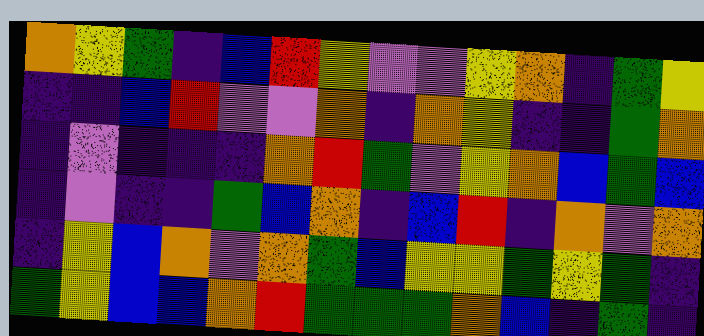[["orange", "yellow", "green", "indigo", "blue", "red", "yellow", "violet", "violet", "yellow", "orange", "indigo", "green", "yellow"], ["indigo", "indigo", "blue", "red", "violet", "violet", "orange", "indigo", "orange", "yellow", "indigo", "indigo", "green", "orange"], ["indigo", "violet", "indigo", "indigo", "indigo", "orange", "red", "green", "violet", "yellow", "orange", "blue", "green", "blue"], ["indigo", "violet", "indigo", "indigo", "green", "blue", "orange", "indigo", "blue", "red", "indigo", "orange", "violet", "orange"], ["indigo", "yellow", "blue", "orange", "violet", "orange", "green", "blue", "yellow", "yellow", "green", "yellow", "green", "indigo"], ["green", "yellow", "blue", "blue", "orange", "red", "green", "green", "green", "orange", "blue", "indigo", "green", "indigo"]]